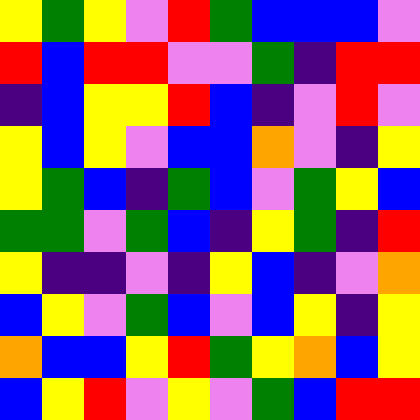[["yellow", "green", "yellow", "violet", "red", "green", "blue", "blue", "blue", "violet"], ["red", "blue", "red", "red", "violet", "violet", "green", "indigo", "red", "red"], ["indigo", "blue", "yellow", "yellow", "red", "blue", "indigo", "violet", "red", "violet"], ["yellow", "blue", "yellow", "violet", "blue", "blue", "orange", "violet", "indigo", "yellow"], ["yellow", "green", "blue", "indigo", "green", "blue", "violet", "green", "yellow", "blue"], ["green", "green", "violet", "green", "blue", "indigo", "yellow", "green", "indigo", "red"], ["yellow", "indigo", "indigo", "violet", "indigo", "yellow", "blue", "indigo", "violet", "orange"], ["blue", "yellow", "violet", "green", "blue", "violet", "blue", "yellow", "indigo", "yellow"], ["orange", "blue", "blue", "yellow", "red", "green", "yellow", "orange", "blue", "yellow"], ["blue", "yellow", "red", "violet", "yellow", "violet", "green", "blue", "red", "red"]]